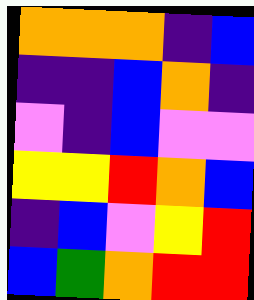[["orange", "orange", "orange", "indigo", "blue"], ["indigo", "indigo", "blue", "orange", "indigo"], ["violet", "indigo", "blue", "violet", "violet"], ["yellow", "yellow", "red", "orange", "blue"], ["indigo", "blue", "violet", "yellow", "red"], ["blue", "green", "orange", "red", "red"]]